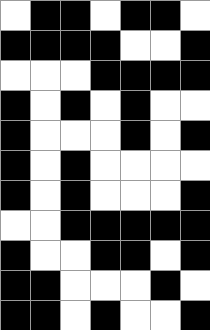[["white", "black", "black", "white", "black", "black", "white"], ["black", "black", "black", "black", "white", "white", "black"], ["white", "white", "white", "black", "black", "black", "black"], ["black", "white", "black", "white", "black", "white", "white"], ["black", "white", "white", "white", "black", "white", "black"], ["black", "white", "black", "white", "white", "white", "white"], ["black", "white", "black", "white", "white", "white", "black"], ["white", "white", "black", "black", "black", "black", "black"], ["black", "white", "white", "black", "black", "white", "black"], ["black", "black", "white", "white", "white", "black", "white"], ["black", "black", "white", "black", "white", "white", "black"]]